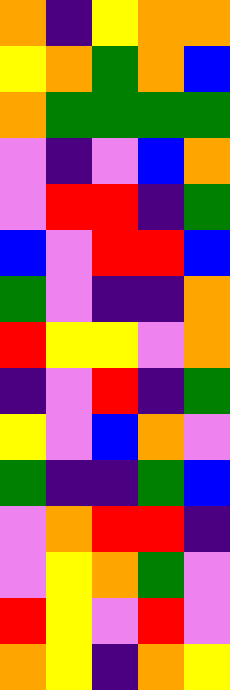[["orange", "indigo", "yellow", "orange", "orange"], ["yellow", "orange", "green", "orange", "blue"], ["orange", "green", "green", "green", "green"], ["violet", "indigo", "violet", "blue", "orange"], ["violet", "red", "red", "indigo", "green"], ["blue", "violet", "red", "red", "blue"], ["green", "violet", "indigo", "indigo", "orange"], ["red", "yellow", "yellow", "violet", "orange"], ["indigo", "violet", "red", "indigo", "green"], ["yellow", "violet", "blue", "orange", "violet"], ["green", "indigo", "indigo", "green", "blue"], ["violet", "orange", "red", "red", "indigo"], ["violet", "yellow", "orange", "green", "violet"], ["red", "yellow", "violet", "red", "violet"], ["orange", "yellow", "indigo", "orange", "yellow"]]